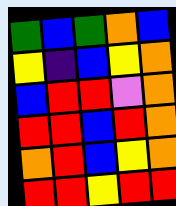[["green", "blue", "green", "orange", "blue"], ["yellow", "indigo", "blue", "yellow", "orange"], ["blue", "red", "red", "violet", "orange"], ["red", "red", "blue", "red", "orange"], ["orange", "red", "blue", "yellow", "orange"], ["red", "red", "yellow", "red", "red"]]